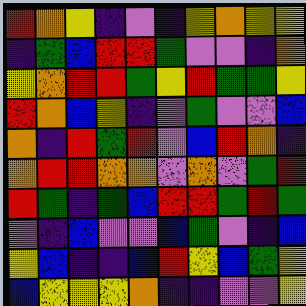[["red", "orange", "yellow", "indigo", "violet", "indigo", "yellow", "orange", "yellow", "yellow"], ["indigo", "green", "blue", "red", "red", "green", "violet", "violet", "indigo", "orange"], ["yellow", "orange", "red", "red", "green", "yellow", "red", "green", "green", "yellow"], ["red", "orange", "blue", "yellow", "indigo", "violet", "green", "violet", "violet", "blue"], ["orange", "indigo", "red", "green", "red", "violet", "blue", "red", "orange", "indigo"], ["orange", "red", "red", "orange", "orange", "violet", "orange", "violet", "green", "red"], ["red", "green", "indigo", "green", "blue", "red", "red", "green", "red", "green"], ["violet", "indigo", "blue", "violet", "violet", "blue", "green", "violet", "indigo", "blue"], ["yellow", "blue", "indigo", "indigo", "blue", "red", "yellow", "blue", "green", "yellow"], ["blue", "yellow", "yellow", "yellow", "orange", "indigo", "indigo", "violet", "violet", "yellow"]]